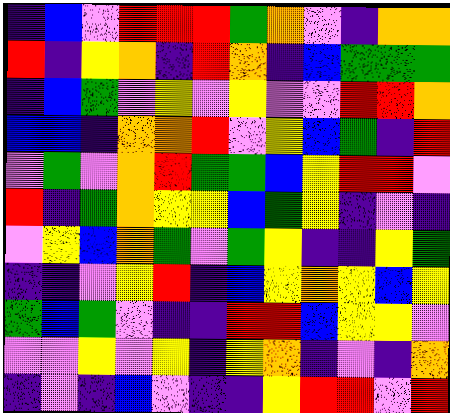[["indigo", "blue", "violet", "red", "red", "red", "green", "orange", "violet", "indigo", "orange", "orange"], ["red", "indigo", "yellow", "orange", "indigo", "red", "orange", "indigo", "blue", "green", "green", "green"], ["indigo", "blue", "green", "violet", "yellow", "violet", "yellow", "violet", "violet", "red", "red", "orange"], ["blue", "blue", "indigo", "orange", "orange", "red", "violet", "yellow", "blue", "green", "indigo", "red"], ["violet", "green", "violet", "orange", "red", "green", "green", "blue", "yellow", "red", "red", "violet"], ["red", "indigo", "green", "orange", "yellow", "yellow", "blue", "green", "yellow", "indigo", "violet", "indigo"], ["violet", "yellow", "blue", "orange", "green", "violet", "green", "yellow", "indigo", "indigo", "yellow", "green"], ["indigo", "indigo", "violet", "yellow", "red", "indigo", "blue", "yellow", "orange", "yellow", "blue", "yellow"], ["green", "blue", "green", "violet", "indigo", "indigo", "red", "red", "blue", "yellow", "yellow", "violet"], ["violet", "violet", "yellow", "violet", "yellow", "indigo", "yellow", "orange", "indigo", "violet", "indigo", "orange"], ["indigo", "violet", "indigo", "blue", "violet", "indigo", "indigo", "yellow", "red", "red", "violet", "red"]]